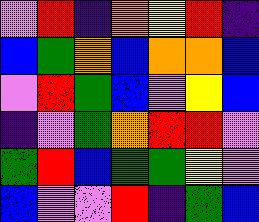[["violet", "red", "indigo", "orange", "yellow", "red", "indigo"], ["blue", "green", "orange", "blue", "orange", "orange", "blue"], ["violet", "red", "green", "blue", "violet", "yellow", "blue"], ["indigo", "violet", "green", "orange", "red", "red", "violet"], ["green", "red", "blue", "green", "green", "yellow", "violet"], ["blue", "violet", "violet", "red", "indigo", "green", "blue"]]